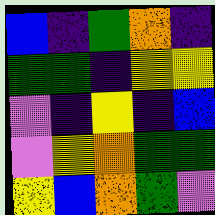[["blue", "indigo", "green", "orange", "indigo"], ["green", "green", "indigo", "yellow", "yellow"], ["violet", "indigo", "yellow", "indigo", "blue"], ["violet", "yellow", "orange", "green", "green"], ["yellow", "blue", "orange", "green", "violet"]]